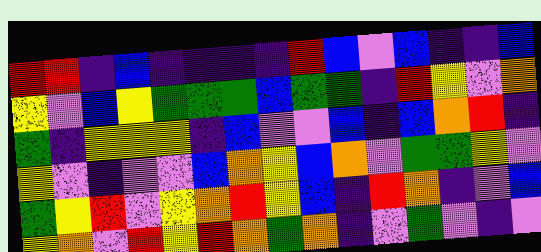[["red", "red", "indigo", "blue", "indigo", "indigo", "indigo", "indigo", "red", "blue", "violet", "blue", "indigo", "indigo", "blue"], ["yellow", "violet", "blue", "yellow", "green", "green", "green", "blue", "green", "green", "indigo", "red", "yellow", "violet", "orange"], ["green", "indigo", "yellow", "yellow", "yellow", "indigo", "blue", "violet", "violet", "blue", "indigo", "blue", "orange", "red", "indigo"], ["yellow", "violet", "indigo", "violet", "violet", "blue", "orange", "yellow", "blue", "orange", "violet", "green", "green", "yellow", "violet"], ["green", "yellow", "red", "violet", "yellow", "orange", "red", "yellow", "blue", "indigo", "red", "orange", "indigo", "violet", "blue"], ["yellow", "orange", "violet", "red", "yellow", "red", "orange", "green", "orange", "indigo", "violet", "green", "violet", "indigo", "violet"]]